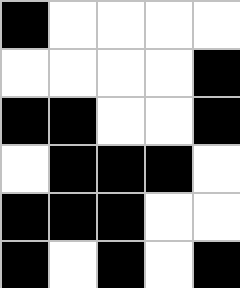[["black", "white", "white", "white", "white"], ["white", "white", "white", "white", "black"], ["black", "black", "white", "white", "black"], ["white", "black", "black", "black", "white"], ["black", "black", "black", "white", "white"], ["black", "white", "black", "white", "black"]]